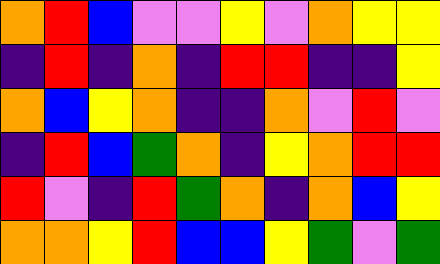[["orange", "red", "blue", "violet", "violet", "yellow", "violet", "orange", "yellow", "yellow"], ["indigo", "red", "indigo", "orange", "indigo", "red", "red", "indigo", "indigo", "yellow"], ["orange", "blue", "yellow", "orange", "indigo", "indigo", "orange", "violet", "red", "violet"], ["indigo", "red", "blue", "green", "orange", "indigo", "yellow", "orange", "red", "red"], ["red", "violet", "indigo", "red", "green", "orange", "indigo", "orange", "blue", "yellow"], ["orange", "orange", "yellow", "red", "blue", "blue", "yellow", "green", "violet", "green"]]